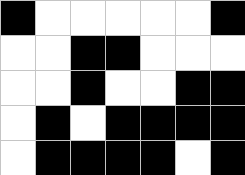[["black", "white", "white", "white", "white", "white", "black"], ["white", "white", "black", "black", "white", "white", "white"], ["white", "white", "black", "white", "white", "black", "black"], ["white", "black", "white", "black", "black", "black", "black"], ["white", "black", "black", "black", "black", "white", "black"]]